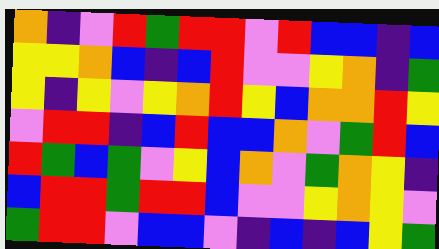[["orange", "indigo", "violet", "red", "green", "red", "red", "violet", "red", "blue", "blue", "indigo", "blue"], ["yellow", "yellow", "orange", "blue", "indigo", "blue", "red", "violet", "violet", "yellow", "orange", "indigo", "green"], ["yellow", "indigo", "yellow", "violet", "yellow", "orange", "red", "yellow", "blue", "orange", "orange", "red", "yellow"], ["violet", "red", "red", "indigo", "blue", "red", "blue", "blue", "orange", "violet", "green", "red", "blue"], ["red", "green", "blue", "green", "violet", "yellow", "blue", "orange", "violet", "green", "orange", "yellow", "indigo"], ["blue", "red", "red", "green", "red", "red", "blue", "violet", "violet", "yellow", "orange", "yellow", "violet"], ["green", "red", "red", "violet", "blue", "blue", "violet", "indigo", "blue", "indigo", "blue", "yellow", "green"]]